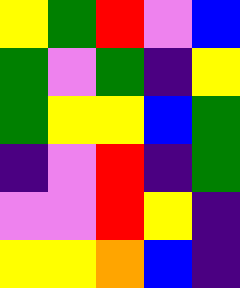[["yellow", "green", "red", "violet", "blue"], ["green", "violet", "green", "indigo", "yellow"], ["green", "yellow", "yellow", "blue", "green"], ["indigo", "violet", "red", "indigo", "green"], ["violet", "violet", "red", "yellow", "indigo"], ["yellow", "yellow", "orange", "blue", "indigo"]]